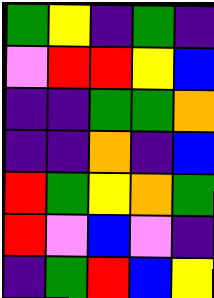[["green", "yellow", "indigo", "green", "indigo"], ["violet", "red", "red", "yellow", "blue"], ["indigo", "indigo", "green", "green", "orange"], ["indigo", "indigo", "orange", "indigo", "blue"], ["red", "green", "yellow", "orange", "green"], ["red", "violet", "blue", "violet", "indigo"], ["indigo", "green", "red", "blue", "yellow"]]